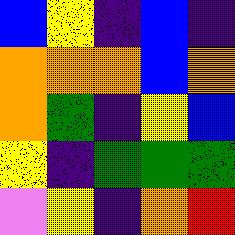[["blue", "yellow", "indigo", "blue", "indigo"], ["orange", "orange", "orange", "blue", "orange"], ["orange", "green", "indigo", "yellow", "blue"], ["yellow", "indigo", "green", "green", "green"], ["violet", "yellow", "indigo", "orange", "red"]]